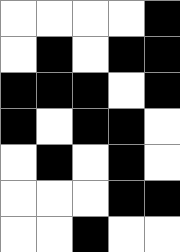[["white", "white", "white", "white", "black"], ["white", "black", "white", "black", "black"], ["black", "black", "black", "white", "black"], ["black", "white", "black", "black", "white"], ["white", "black", "white", "black", "white"], ["white", "white", "white", "black", "black"], ["white", "white", "black", "white", "white"]]